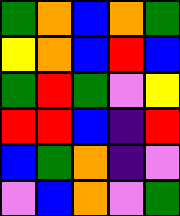[["green", "orange", "blue", "orange", "green"], ["yellow", "orange", "blue", "red", "blue"], ["green", "red", "green", "violet", "yellow"], ["red", "red", "blue", "indigo", "red"], ["blue", "green", "orange", "indigo", "violet"], ["violet", "blue", "orange", "violet", "green"]]